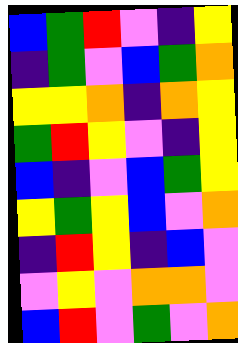[["blue", "green", "red", "violet", "indigo", "yellow"], ["indigo", "green", "violet", "blue", "green", "orange"], ["yellow", "yellow", "orange", "indigo", "orange", "yellow"], ["green", "red", "yellow", "violet", "indigo", "yellow"], ["blue", "indigo", "violet", "blue", "green", "yellow"], ["yellow", "green", "yellow", "blue", "violet", "orange"], ["indigo", "red", "yellow", "indigo", "blue", "violet"], ["violet", "yellow", "violet", "orange", "orange", "violet"], ["blue", "red", "violet", "green", "violet", "orange"]]